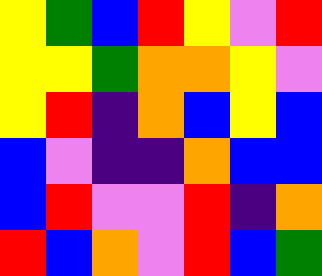[["yellow", "green", "blue", "red", "yellow", "violet", "red"], ["yellow", "yellow", "green", "orange", "orange", "yellow", "violet"], ["yellow", "red", "indigo", "orange", "blue", "yellow", "blue"], ["blue", "violet", "indigo", "indigo", "orange", "blue", "blue"], ["blue", "red", "violet", "violet", "red", "indigo", "orange"], ["red", "blue", "orange", "violet", "red", "blue", "green"]]